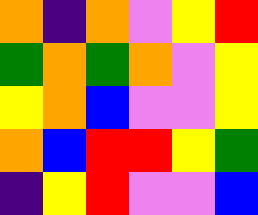[["orange", "indigo", "orange", "violet", "yellow", "red"], ["green", "orange", "green", "orange", "violet", "yellow"], ["yellow", "orange", "blue", "violet", "violet", "yellow"], ["orange", "blue", "red", "red", "yellow", "green"], ["indigo", "yellow", "red", "violet", "violet", "blue"]]